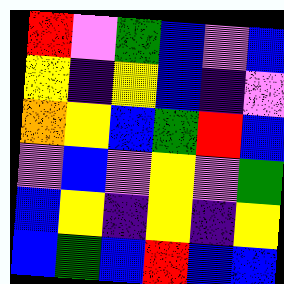[["red", "violet", "green", "blue", "violet", "blue"], ["yellow", "indigo", "yellow", "blue", "indigo", "violet"], ["orange", "yellow", "blue", "green", "red", "blue"], ["violet", "blue", "violet", "yellow", "violet", "green"], ["blue", "yellow", "indigo", "yellow", "indigo", "yellow"], ["blue", "green", "blue", "red", "blue", "blue"]]